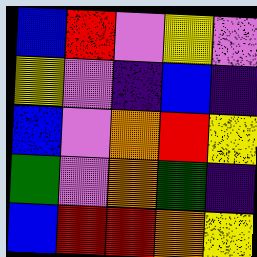[["blue", "red", "violet", "yellow", "violet"], ["yellow", "violet", "indigo", "blue", "indigo"], ["blue", "violet", "orange", "red", "yellow"], ["green", "violet", "orange", "green", "indigo"], ["blue", "red", "red", "orange", "yellow"]]